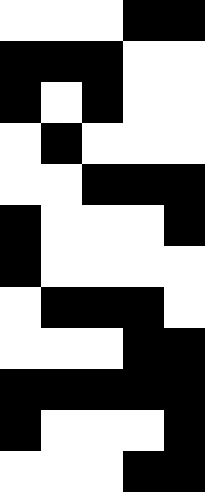[["white", "white", "white", "black", "black"], ["black", "black", "black", "white", "white"], ["black", "white", "black", "white", "white"], ["white", "black", "white", "white", "white"], ["white", "white", "black", "black", "black"], ["black", "white", "white", "white", "black"], ["black", "white", "white", "white", "white"], ["white", "black", "black", "black", "white"], ["white", "white", "white", "black", "black"], ["black", "black", "black", "black", "black"], ["black", "white", "white", "white", "black"], ["white", "white", "white", "black", "black"]]